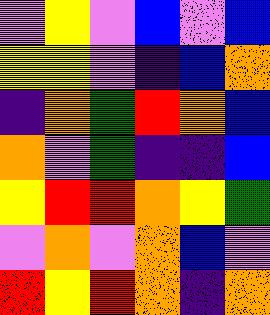[["violet", "yellow", "violet", "blue", "violet", "blue"], ["yellow", "yellow", "violet", "indigo", "blue", "orange"], ["indigo", "orange", "green", "red", "orange", "blue"], ["orange", "violet", "green", "indigo", "indigo", "blue"], ["yellow", "red", "red", "orange", "yellow", "green"], ["violet", "orange", "violet", "orange", "blue", "violet"], ["red", "yellow", "red", "orange", "indigo", "orange"]]